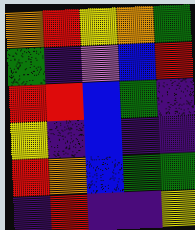[["orange", "red", "yellow", "orange", "green"], ["green", "indigo", "violet", "blue", "red"], ["red", "red", "blue", "green", "indigo"], ["yellow", "indigo", "blue", "indigo", "indigo"], ["red", "orange", "blue", "green", "green"], ["indigo", "red", "indigo", "indigo", "yellow"]]